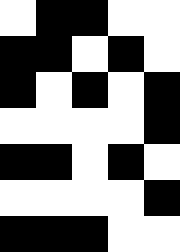[["white", "black", "black", "white", "white"], ["black", "black", "white", "black", "white"], ["black", "white", "black", "white", "black"], ["white", "white", "white", "white", "black"], ["black", "black", "white", "black", "white"], ["white", "white", "white", "white", "black"], ["black", "black", "black", "white", "white"]]